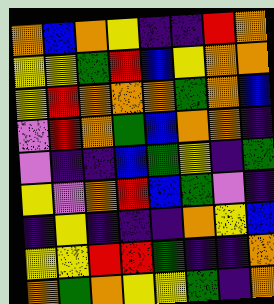[["orange", "blue", "orange", "yellow", "indigo", "indigo", "red", "orange"], ["yellow", "yellow", "green", "red", "blue", "yellow", "orange", "orange"], ["yellow", "red", "orange", "orange", "orange", "green", "orange", "blue"], ["violet", "red", "orange", "green", "blue", "orange", "orange", "indigo"], ["violet", "indigo", "indigo", "blue", "green", "yellow", "indigo", "green"], ["yellow", "violet", "orange", "red", "blue", "green", "violet", "indigo"], ["indigo", "yellow", "indigo", "indigo", "indigo", "orange", "yellow", "blue"], ["yellow", "yellow", "red", "red", "green", "indigo", "indigo", "orange"], ["orange", "green", "orange", "yellow", "yellow", "green", "indigo", "orange"]]